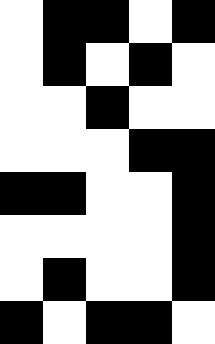[["white", "black", "black", "white", "black"], ["white", "black", "white", "black", "white"], ["white", "white", "black", "white", "white"], ["white", "white", "white", "black", "black"], ["black", "black", "white", "white", "black"], ["white", "white", "white", "white", "black"], ["white", "black", "white", "white", "black"], ["black", "white", "black", "black", "white"]]